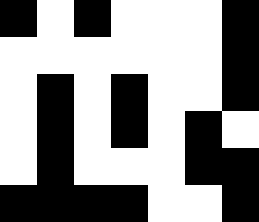[["black", "white", "black", "white", "white", "white", "black"], ["white", "white", "white", "white", "white", "white", "black"], ["white", "black", "white", "black", "white", "white", "black"], ["white", "black", "white", "black", "white", "black", "white"], ["white", "black", "white", "white", "white", "black", "black"], ["black", "black", "black", "black", "white", "white", "black"]]